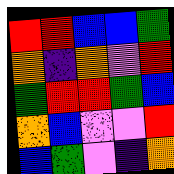[["red", "red", "blue", "blue", "green"], ["orange", "indigo", "orange", "violet", "red"], ["green", "red", "red", "green", "blue"], ["orange", "blue", "violet", "violet", "red"], ["blue", "green", "violet", "indigo", "orange"]]